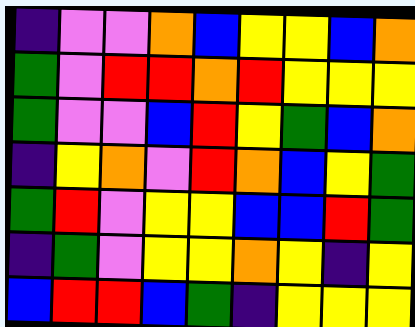[["indigo", "violet", "violet", "orange", "blue", "yellow", "yellow", "blue", "orange"], ["green", "violet", "red", "red", "orange", "red", "yellow", "yellow", "yellow"], ["green", "violet", "violet", "blue", "red", "yellow", "green", "blue", "orange"], ["indigo", "yellow", "orange", "violet", "red", "orange", "blue", "yellow", "green"], ["green", "red", "violet", "yellow", "yellow", "blue", "blue", "red", "green"], ["indigo", "green", "violet", "yellow", "yellow", "orange", "yellow", "indigo", "yellow"], ["blue", "red", "red", "blue", "green", "indigo", "yellow", "yellow", "yellow"]]